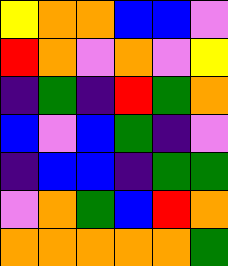[["yellow", "orange", "orange", "blue", "blue", "violet"], ["red", "orange", "violet", "orange", "violet", "yellow"], ["indigo", "green", "indigo", "red", "green", "orange"], ["blue", "violet", "blue", "green", "indigo", "violet"], ["indigo", "blue", "blue", "indigo", "green", "green"], ["violet", "orange", "green", "blue", "red", "orange"], ["orange", "orange", "orange", "orange", "orange", "green"]]